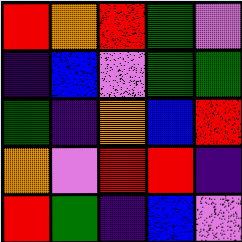[["red", "orange", "red", "green", "violet"], ["indigo", "blue", "violet", "green", "green"], ["green", "indigo", "orange", "blue", "red"], ["orange", "violet", "red", "red", "indigo"], ["red", "green", "indigo", "blue", "violet"]]